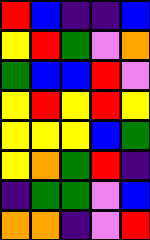[["red", "blue", "indigo", "indigo", "blue"], ["yellow", "red", "green", "violet", "orange"], ["green", "blue", "blue", "red", "violet"], ["yellow", "red", "yellow", "red", "yellow"], ["yellow", "yellow", "yellow", "blue", "green"], ["yellow", "orange", "green", "red", "indigo"], ["indigo", "green", "green", "violet", "blue"], ["orange", "orange", "indigo", "violet", "red"]]